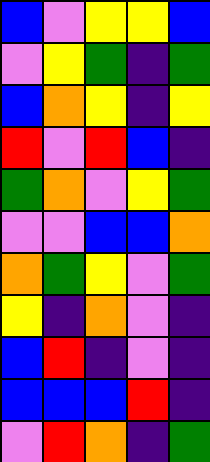[["blue", "violet", "yellow", "yellow", "blue"], ["violet", "yellow", "green", "indigo", "green"], ["blue", "orange", "yellow", "indigo", "yellow"], ["red", "violet", "red", "blue", "indigo"], ["green", "orange", "violet", "yellow", "green"], ["violet", "violet", "blue", "blue", "orange"], ["orange", "green", "yellow", "violet", "green"], ["yellow", "indigo", "orange", "violet", "indigo"], ["blue", "red", "indigo", "violet", "indigo"], ["blue", "blue", "blue", "red", "indigo"], ["violet", "red", "orange", "indigo", "green"]]